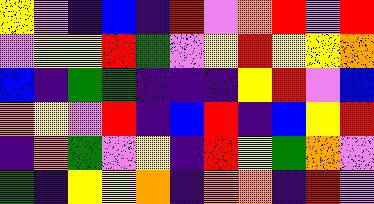[["yellow", "violet", "indigo", "blue", "indigo", "red", "violet", "orange", "red", "violet", "red"], ["violet", "yellow", "yellow", "red", "green", "violet", "yellow", "red", "yellow", "yellow", "orange"], ["blue", "indigo", "green", "green", "indigo", "indigo", "indigo", "yellow", "red", "violet", "blue"], ["orange", "yellow", "violet", "red", "indigo", "blue", "red", "indigo", "blue", "yellow", "red"], ["indigo", "orange", "green", "violet", "yellow", "indigo", "red", "yellow", "green", "orange", "violet"], ["green", "indigo", "yellow", "yellow", "orange", "indigo", "orange", "orange", "indigo", "red", "violet"]]